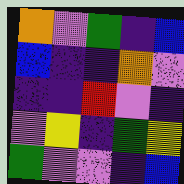[["orange", "violet", "green", "indigo", "blue"], ["blue", "indigo", "indigo", "orange", "violet"], ["indigo", "indigo", "red", "violet", "indigo"], ["violet", "yellow", "indigo", "green", "yellow"], ["green", "violet", "violet", "indigo", "blue"]]